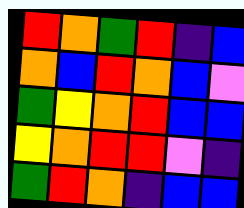[["red", "orange", "green", "red", "indigo", "blue"], ["orange", "blue", "red", "orange", "blue", "violet"], ["green", "yellow", "orange", "red", "blue", "blue"], ["yellow", "orange", "red", "red", "violet", "indigo"], ["green", "red", "orange", "indigo", "blue", "blue"]]